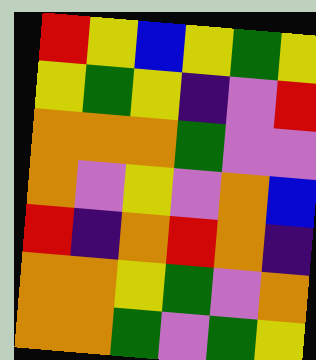[["red", "yellow", "blue", "yellow", "green", "yellow"], ["yellow", "green", "yellow", "indigo", "violet", "red"], ["orange", "orange", "orange", "green", "violet", "violet"], ["orange", "violet", "yellow", "violet", "orange", "blue"], ["red", "indigo", "orange", "red", "orange", "indigo"], ["orange", "orange", "yellow", "green", "violet", "orange"], ["orange", "orange", "green", "violet", "green", "yellow"]]